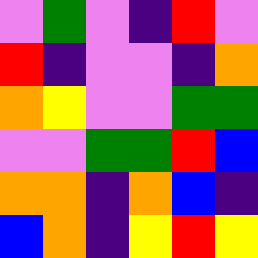[["violet", "green", "violet", "indigo", "red", "violet"], ["red", "indigo", "violet", "violet", "indigo", "orange"], ["orange", "yellow", "violet", "violet", "green", "green"], ["violet", "violet", "green", "green", "red", "blue"], ["orange", "orange", "indigo", "orange", "blue", "indigo"], ["blue", "orange", "indigo", "yellow", "red", "yellow"]]